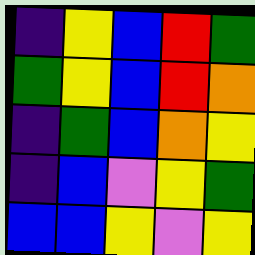[["indigo", "yellow", "blue", "red", "green"], ["green", "yellow", "blue", "red", "orange"], ["indigo", "green", "blue", "orange", "yellow"], ["indigo", "blue", "violet", "yellow", "green"], ["blue", "blue", "yellow", "violet", "yellow"]]